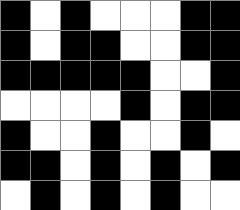[["black", "white", "black", "white", "white", "white", "black", "black"], ["black", "white", "black", "black", "white", "white", "black", "black"], ["black", "black", "black", "black", "black", "white", "white", "black"], ["white", "white", "white", "white", "black", "white", "black", "black"], ["black", "white", "white", "black", "white", "white", "black", "white"], ["black", "black", "white", "black", "white", "black", "white", "black"], ["white", "black", "white", "black", "white", "black", "white", "white"]]